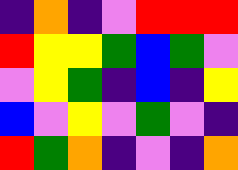[["indigo", "orange", "indigo", "violet", "red", "red", "red"], ["red", "yellow", "yellow", "green", "blue", "green", "violet"], ["violet", "yellow", "green", "indigo", "blue", "indigo", "yellow"], ["blue", "violet", "yellow", "violet", "green", "violet", "indigo"], ["red", "green", "orange", "indigo", "violet", "indigo", "orange"]]